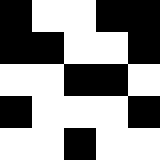[["black", "white", "white", "black", "black"], ["black", "black", "white", "white", "black"], ["white", "white", "black", "black", "white"], ["black", "white", "white", "white", "black"], ["white", "white", "black", "white", "white"]]